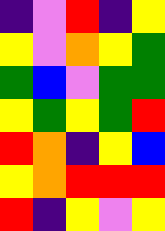[["indigo", "violet", "red", "indigo", "yellow"], ["yellow", "violet", "orange", "yellow", "green"], ["green", "blue", "violet", "green", "green"], ["yellow", "green", "yellow", "green", "red"], ["red", "orange", "indigo", "yellow", "blue"], ["yellow", "orange", "red", "red", "red"], ["red", "indigo", "yellow", "violet", "yellow"]]